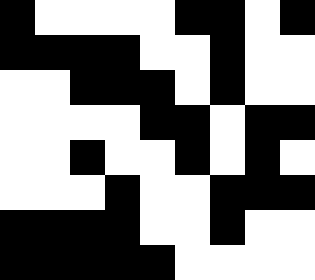[["black", "white", "white", "white", "white", "black", "black", "white", "black"], ["black", "black", "black", "black", "white", "white", "black", "white", "white"], ["white", "white", "black", "black", "black", "white", "black", "white", "white"], ["white", "white", "white", "white", "black", "black", "white", "black", "black"], ["white", "white", "black", "white", "white", "black", "white", "black", "white"], ["white", "white", "white", "black", "white", "white", "black", "black", "black"], ["black", "black", "black", "black", "white", "white", "black", "white", "white"], ["black", "black", "black", "black", "black", "white", "white", "white", "white"]]